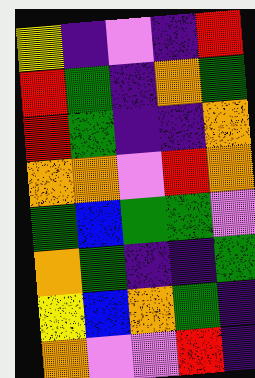[["yellow", "indigo", "violet", "indigo", "red"], ["red", "green", "indigo", "orange", "green"], ["red", "green", "indigo", "indigo", "orange"], ["orange", "orange", "violet", "red", "orange"], ["green", "blue", "green", "green", "violet"], ["orange", "green", "indigo", "indigo", "green"], ["yellow", "blue", "orange", "green", "indigo"], ["orange", "violet", "violet", "red", "indigo"]]